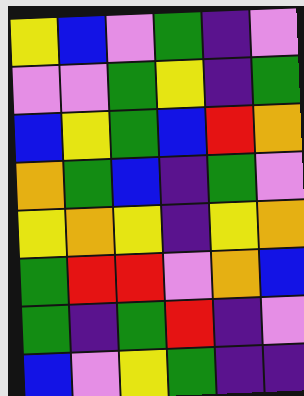[["yellow", "blue", "violet", "green", "indigo", "violet"], ["violet", "violet", "green", "yellow", "indigo", "green"], ["blue", "yellow", "green", "blue", "red", "orange"], ["orange", "green", "blue", "indigo", "green", "violet"], ["yellow", "orange", "yellow", "indigo", "yellow", "orange"], ["green", "red", "red", "violet", "orange", "blue"], ["green", "indigo", "green", "red", "indigo", "violet"], ["blue", "violet", "yellow", "green", "indigo", "indigo"]]